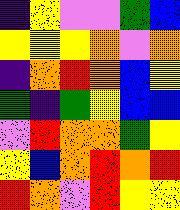[["indigo", "yellow", "violet", "violet", "green", "blue"], ["yellow", "yellow", "yellow", "orange", "violet", "orange"], ["indigo", "orange", "red", "orange", "blue", "yellow"], ["green", "indigo", "green", "yellow", "blue", "blue"], ["violet", "red", "orange", "orange", "green", "yellow"], ["yellow", "blue", "orange", "red", "orange", "red"], ["red", "orange", "violet", "red", "yellow", "yellow"]]